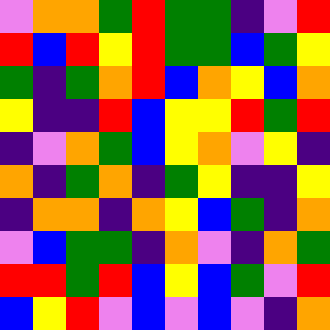[["violet", "orange", "orange", "green", "red", "green", "green", "indigo", "violet", "red"], ["red", "blue", "red", "yellow", "red", "green", "green", "blue", "green", "yellow"], ["green", "indigo", "green", "orange", "red", "blue", "orange", "yellow", "blue", "orange"], ["yellow", "indigo", "indigo", "red", "blue", "yellow", "yellow", "red", "green", "red"], ["indigo", "violet", "orange", "green", "blue", "yellow", "orange", "violet", "yellow", "indigo"], ["orange", "indigo", "green", "orange", "indigo", "green", "yellow", "indigo", "indigo", "yellow"], ["indigo", "orange", "orange", "indigo", "orange", "yellow", "blue", "green", "indigo", "orange"], ["violet", "blue", "green", "green", "indigo", "orange", "violet", "indigo", "orange", "green"], ["red", "red", "green", "red", "blue", "yellow", "blue", "green", "violet", "red"], ["blue", "yellow", "red", "violet", "blue", "violet", "blue", "violet", "indigo", "orange"]]